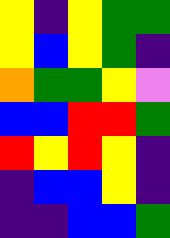[["yellow", "indigo", "yellow", "green", "green"], ["yellow", "blue", "yellow", "green", "indigo"], ["orange", "green", "green", "yellow", "violet"], ["blue", "blue", "red", "red", "green"], ["red", "yellow", "red", "yellow", "indigo"], ["indigo", "blue", "blue", "yellow", "indigo"], ["indigo", "indigo", "blue", "blue", "green"]]